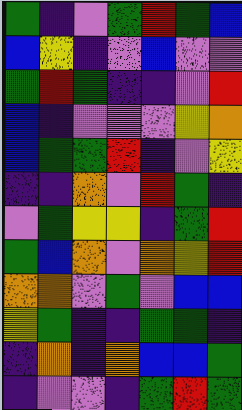[["green", "indigo", "violet", "green", "red", "green", "blue"], ["blue", "yellow", "indigo", "violet", "blue", "violet", "violet"], ["green", "red", "green", "indigo", "indigo", "violet", "red"], ["blue", "indigo", "violet", "violet", "violet", "yellow", "orange"], ["blue", "green", "green", "red", "indigo", "violet", "yellow"], ["indigo", "indigo", "orange", "violet", "red", "green", "indigo"], ["violet", "green", "yellow", "yellow", "indigo", "green", "red"], ["green", "blue", "orange", "violet", "orange", "yellow", "red"], ["orange", "orange", "violet", "green", "violet", "blue", "blue"], ["yellow", "green", "indigo", "indigo", "green", "green", "indigo"], ["indigo", "orange", "indigo", "orange", "blue", "blue", "green"], ["indigo", "violet", "violet", "indigo", "green", "red", "green"]]